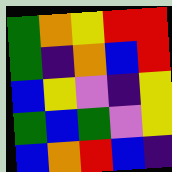[["green", "orange", "yellow", "red", "red"], ["green", "indigo", "orange", "blue", "red"], ["blue", "yellow", "violet", "indigo", "yellow"], ["green", "blue", "green", "violet", "yellow"], ["blue", "orange", "red", "blue", "indigo"]]